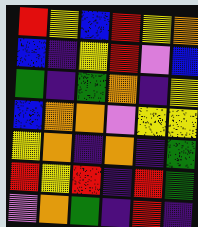[["red", "yellow", "blue", "red", "yellow", "orange"], ["blue", "indigo", "yellow", "red", "violet", "blue"], ["green", "indigo", "green", "orange", "indigo", "yellow"], ["blue", "orange", "orange", "violet", "yellow", "yellow"], ["yellow", "orange", "indigo", "orange", "indigo", "green"], ["red", "yellow", "red", "indigo", "red", "green"], ["violet", "orange", "green", "indigo", "red", "indigo"]]